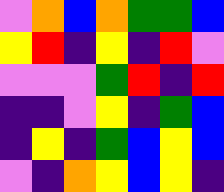[["violet", "orange", "blue", "orange", "green", "green", "blue"], ["yellow", "red", "indigo", "yellow", "indigo", "red", "violet"], ["violet", "violet", "violet", "green", "red", "indigo", "red"], ["indigo", "indigo", "violet", "yellow", "indigo", "green", "blue"], ["indigo", "yellow", "indigo", "green", "blue", "yellow", "blue"], ["violet", "indigo", "orange", "yellow", "blue", "yellow", "indigo"]]